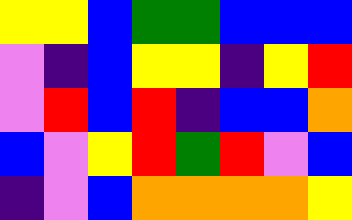[["yellow", "yellow", "blue", "green", "green", "blue", "blue", "blue"], ["violet", "indigo", "blue", "yellow", "yellow", "indigo", "yellow", "red"], ["violet", "red", "blue", "red", "indigo", "blue", "blue", "orange"], ["blue", "violet", "yellow", "red", "green", "red", "violet", "blue"], ["indigo", "violet", "blue", "orange", "orange", "orange", "orange", "yellow"]]